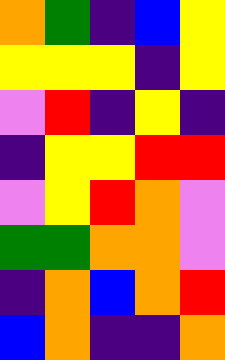[["orange", "green", "indigo", "blue", "yellow"], ["yellow", "yellow", "yellow", "indigo", "yellow"], ["violet", "red", "indigo", "yellow", "indigo"], ["indigo", "yellow", "yellow", "red", "red"], ["violet", "yellow", "red", "orange", "violet"], ["green", "green", "orange", "orange", "violet"], ["indigo", "orange", "blue", "orange", "red"], ["blue", "orange", "indigo", "indigo", "orange"]]